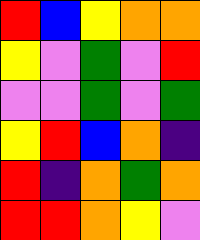[["red", "blue", "yellow", "orange", "orange"], ["yellow", "violet", "green", "violet", "red"], ["violet", "violet", "green", "violet", "green"], ["yellow", "red", "blue", "orange", "indigo"], ["red", "indigo", "orange", "green", "orange"], ["red", "red", "orange", "yellow", "violet"]]